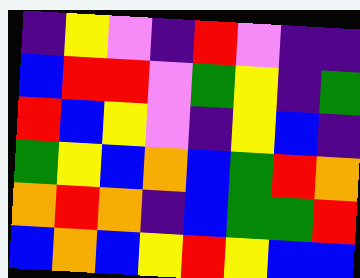[["indigo", "yellow", "violet", "indigo", "red", "violet", "indigo", "indigo"], ["blue", "red", "red", "violet", "green", "yellow", "indigo", "green"], ["red", "blue", "yellow", "violet", "indigo", "yellow", "blue", "indigo"], ["green", "yellow", "blue", "orange", "blue", "green", "red", "orange"], ["orange", "red", "orange", "indigo", "blue", "green", "green", "red"], ["blue", "orange", "blue", "yellow", "red", "yellow", "blue", "blue"]]